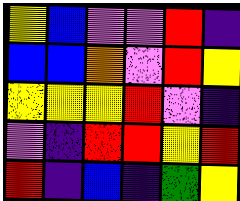[["yellow", "blue", "violet", "violet", "red", "indigo"], ["blue", "blue", "orange", "violet", "red", "yellow"], ["yellow", "yellow", "yellow", "red", "violet", "indigo"], ["violet", "indigo", "red", "red", "yellow", "red"], ["red", "indigo", "blue", "indigo", "green", "yellow"]]